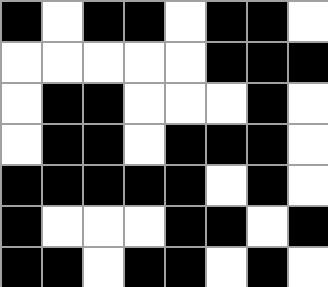[["black", "white", "black", "black", "white", "black", "black", "white"], ["white", "white", "white", "white", "white", "black", "black", "black"], ["white", "black", "black", "white", "white", "white", "black", "white"], ["white", "black", "black", "white", "black", "black", "black", "white"], ["black", "black", "black", "black", "black", "white", "black", "white"], ["black", "white", "white", "white", "black", "black", "white", "black"], ["black", "black", "white", "black", "black", "white", "black", "white"]]